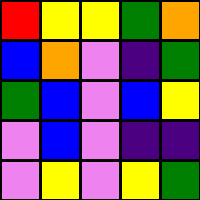[["red", "yellow", "yellow", "green", "orange"], ["blue", "orange", "violet", "indigo", "green"], ["green", "blue", "violet", "blue", "yellow"], ["violet", "blue", "violet", "indigo", "indigo"], ["violet", "yellow", "violet", "yellow", "green"]]